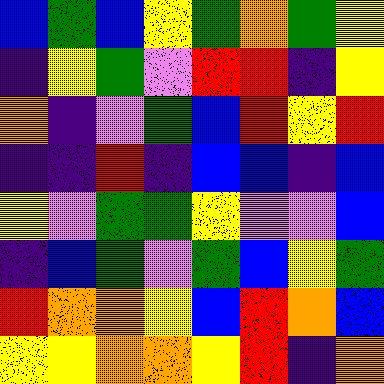[["blue", "green", "blue", "yellow", "green", "orange", "green", "yellow"], ["indigo", "yellow", "green", "violet", "red", "red", "indigo", "yellow"], ["orange", "indigo", "violet", "green", "blue", "red", "yellow", "red"], ["indigo", "indigo", "red", "indigo", "blue", "blue", "indigo", "blue"], ["yellow", "violet", "green", "green", "yellow", "violet", "violet", "blue"], ["indigo", "blue", "green", "violet", "green", "blue", "yellow", "green"], ["red", "orange", "orange", "yellow", "blue", "red", "orange", "blue"], ["yellow", "yellow", "orange", "orange", "yellow", "red", "indigo", "orange"]]